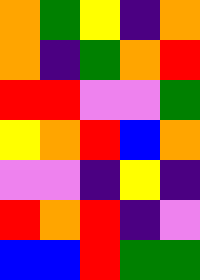[["orange", "green", "yellow", "indigo", "orange"], ["orange", "indigo", "green", "orange", "red"], ["red", "red", "violet", "violet", "green"], ["yellow", "orange", "red", "blue", "orange"], ["violet", "violet", "indigo", "yellow", "indigo"], ["red", "orange", "red", "indigo", "violet"], ["blue", "blue", "red", "green", "green"]]